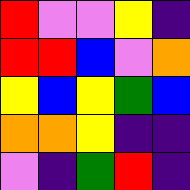[["red", "violet", "violet", "yellow", "indigo"], ["red", "red", "blue", "violet", "orange"], ["yellow", "blue", "yellow", "green", "blue"], ["orange", "orange", "yellow", "indigo", "indigo"], ["violet", "indigo", "green", "red", "indigo"]]